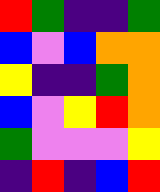[["red", "green", "indigo", "indigo", "green"], ["blue", "violet", "blue", "orange", "orange"], ["yellow", "indigo", "indigo", "green", "orange"], ["blue", "violet", "yellow", "red", "orange"], ["green", "violet", "violet", "violet", "yellow"], ["indigo", "red", "indigo", "blue", "red"]]